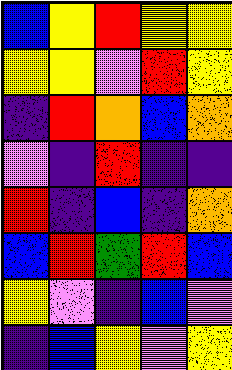[["blue", "yellow", "red", "yellow", "yellow"], ["yellow", "yellow", "violet", "red", "yellow"], ["indigo", "red", "orange", "blue", "orange"], ["violet", "indigo", "red", "indigo", "indigo"], ["red", "indigo", "blue", "indigo", "orange"], ["blue", "red", "green", "red", "blue"], ["yellow", "violet", "indigo", "blue", "violet"], ["indigo", "blue", "yellow", "violet", "yellow"]]